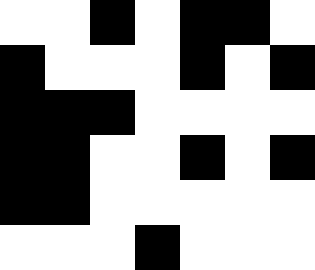[["white", "white", "black", "white", "black", "black", "white"], ["black", "white", "white", "white", "black", "white", "black"], ["black", "black", "black", "white", "white", "white", "white"], ["black", "black", "white", "white", "black", "white", "black"], ["black", "black", "white", "white", "white", "white", "white"], ["white", "white", "white", "black", "white", "white", "white"]]